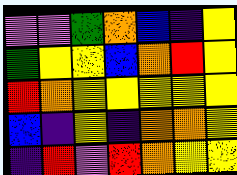[["violet", "violet", "green", "orange", "blue", "indigo", "yellow"], ["green", "yellow", "yellow", "blue", "orange", "red", "yellow"], ["red", "orange", "yellow", "yellow", "yellow", "yellow", "yellow"], ["blue", "indigo", "yellow", "indigo", "orange", "orange", "yellow"], ["indigo", "red", "violet", "red", "orange", "yellow", "yellow"]]